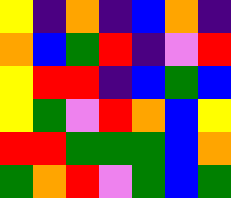[["yellow", "indigo", "orange", "indigo", "blue", "orange", "indigo"], ["orange", "blue", "green", "red", "indigo", "violet", "red"], ["yellow", "red", "red", "indigo", "blue", "green", "blue"], ["yellow", "green", "violet", "red", "orange", "blue", "yellow"], ["red", "red", "green", "green", "green", "blue", "orange"], ["green", "orange", "red", "violet", "green", "blue", "green"]]